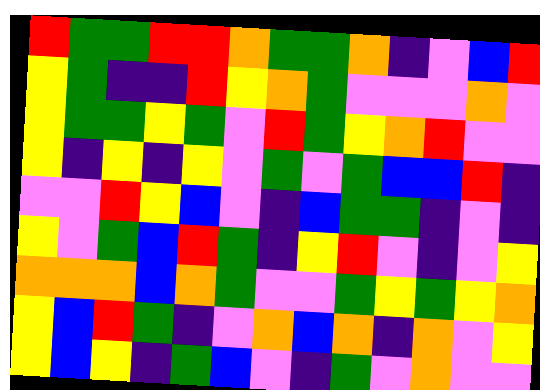[["red", "green", "green", "red", "red", "orange", "green", "green", "orange", "indigo", "violet", "blue", "red"], ["yellow", "green", "indigo", "indigo", "red", "yellow", "orange", "green", "violet", "violet", "violet", "orange", "violet"], ["yellow", "green", "green", "yellow", "green", "violet", "red", "green", "yellow", "orange", "red", "violet", "violet"], ["yellow", "indigo", "yellow", "indigo", "yellow", "violet", "green", "violet", "green", "blue", "blue", "red", "indigo"], ["violet", "violet", "red", "yellow", "blue", "violet", "indigo", "blue", "green", "green", "indigo", "violet", "indigo"], ["yellow", "violet", "green", "blue", "red", "green", "indigo", "yellow", "red", "violet", "indigo", "violet", "yellow"], ["orange", "orange", "orange", "blue", "orange", "green", "violet", "violet", "green", "yellow", "green", "yellow", "orange"], ["yellow", "blue", "red", "green", "indigo", "violet", "orange", "blue", "orange", "indigo", "orange", "violet", "yellow"], ["yellow", "blue", "yellow", "indigo", "green", "blue", "violet", "indigo", "green", "violet", "orange", "violet", "violet"]]